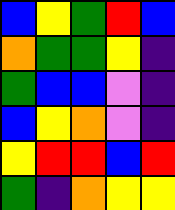[["blue", "yellow", "green", "red", "blue"], ["orange", "green", "green", "yellow", "indigo"], ["green", "blue", "blue", "violet", "indigo"], ["blue", "yellow", "orange", "violet", "indigo"], ["yellow", "red", "red", "blue", "red"], ["green", "indigo", "orange", "yellow", "yellow"]]